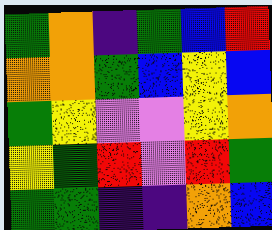[["green", "orange", "indigo", "green", "blue", "red"], ["orange", "orange", "green", "blue", "yellow", "blue"], ["green", "yellow", "violet", "violet", "yellow", "orange"], ["yellow", "green", "red", "violet", "red", "green"], ["green", "green", "indigo", "indigo", "orange", "blue"]]